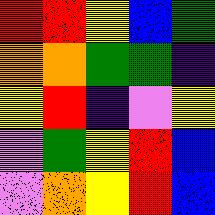[["red", "red", "yellow", "blue", "green"], ["orange", "orange", "green", "green", "indigo"], ["yellow", "red", "indigo", "violet", "yellow"], ["violet", "green", "yellow", "red", "blue"], ["violet", "orange", "yellow", "red", "blue"]]